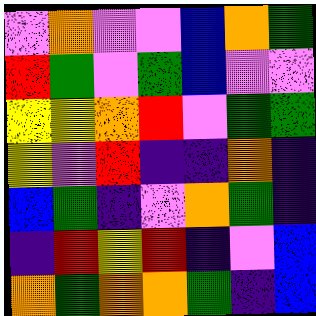[["violet", "orange", "violet", "violet", "blue", "orange", "green"], ["red", "green", "violet", "green", "blue", "violet", "violet"], ["yellow", "yellow", "orange", "red", "violet", "green", "green"], ["yellow", "violet", "red", "indigo", "indigo", "orange", "indigo"], ["blue", "green", "indigo", "violet", "orange", "green", "indigo"], ["indigo", "red", "yellow", "red", "indigo", "violet", "blue"], ["orange", "green", "orange", "orange", "green", "indigo", "blue"]]